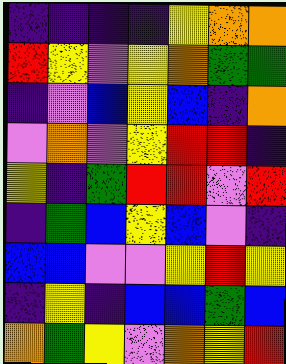[["indigo", "indigo", "indigo", "indigo", "yellow", "orange", "orange"], ["red", "yellow", "violet", "yellow", "orange", "green", "green"], ["indigo", "violet", "blue", "yellow", "blue", "indigo", "orange"], ["violet", "orange", "violet", "yellow", "red", "red", "indigo"], ["yellow", "indigo", "green", "red", "red", "violet", "red"], ["indigo", "green", "blue", "yellow", "blue", "violet", "indigo"], ["blue", "blue", "violet", "violet", "yellow", "red", "yellow"], ["indigo", "yellow", "indigo", "blue", "blue", "green", "blue"], ["orange", "green", "yellow", "violet", "orange", "yellow", "red"]]